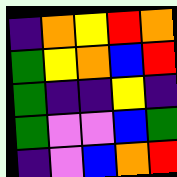[["indigo", "orange", "yellow", "red", "orange"], ["green", "yellow", "orange", "blue", "red"], ["green", "indigo", "indigo", "yellow", "indigo"], ["green", "violet", "violet", "blue", "green"], ["indigo", "violet", "blue", "orange", "red"]]